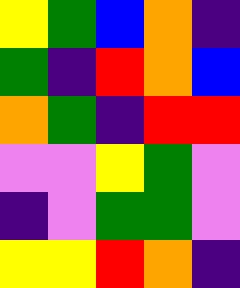[["yellow", "green", "blue", "orange", "indigo"], ["green", "indigo", "red", "orange", "blue"], ["orange", "green", "indigo", "red", "red"], ["violet", "violet", "yellow", "green", "violet"], ["indigo", "violet", "green", "green", "violet"], ["yellow", "yellow", "red", "orange", "indigo"]]